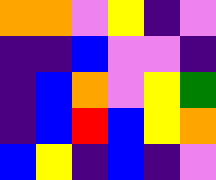[["orange", "orange", "violet", "yellow", "indigo", "violet"], ["indigo", "indigo", "blue", "violet", "violet", "indigo"], ["indigo", "blue", "orange", "violet", "yellow", "green"], ["indigo", "blue", "red", "blue", "yellow", "orange"], ["blue", "yellow", "indigo", "blue", "indigo", "violet"]]